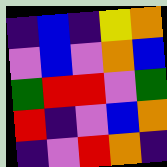[["indigo", "blue", "indigo", "yellow", "orange"], ["violet", "blue", "violet", "orange", "blue"], ["green", "red", "red", "violet", "green"], ["red", "indigo", "violet", "blue", "orange"], ["indigo", "violet", "red", "orange", "indigo"]]